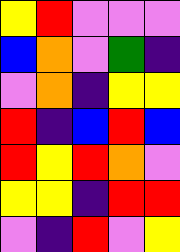[["yellow", "red", "violet", "violet", "violet"], ["blue", "orange", "violet", "green", "indigo"], ["violet", "orange", "indigo", "yellow", "yellow"], ["red", "indigo", "blue", "red", "blue"], ["red", "yellow", "red", "orange", "violet"], ["yellow", "yellow", "indigo", "red", "red"], ["violet", "indigo", "red", "violet", "yellow"]]